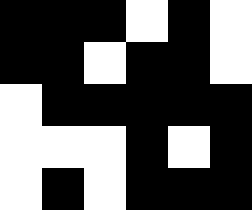[["black", "black", "black", "white", "black", "white"], ["black", "black", "white", "black", "black", "white"], ["white", "black", "black", "black", "black", "black"], ["white", "white", "white", "black", "white", "black"], ["white", "black", "white", "black", "black", "black"]]